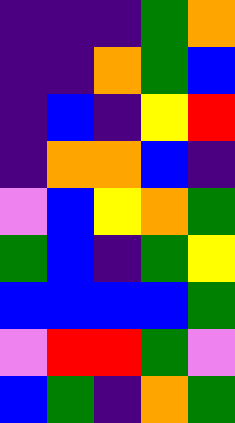[["indigo", "indigo", "indigo", "green", "orange"], ["indigo", "indigo", "orange", "green", "blue"], ["indigo", "blue", "indigo", "yellow", "red"], ["indigo", "orange", "orange", "blue", "indigo"], ["violet", "blue", "yellow", "orange", "green"], ["green", "blue", "indigo", "green", "yellow"], ["blue", "blue", "blue", "blue", "green"], ["violet", "red", "red", "green", "violet"], ["blue", "green", "indigo", "orange", "green"]]